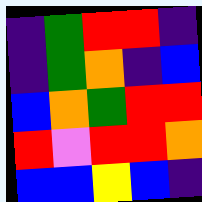[["indigo", "green", "red", "red", "indigo"], ["indigo", "green", "orange", "indigo", "blue"], ["blue", "orange", "green", "red", "red"], ["red", "violet", "red", "red", "orange"], ["blue", "blue", "yellow", "blue", "indigo"]]